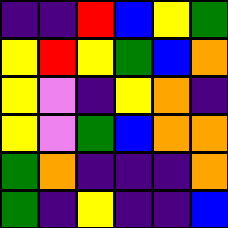[["indigo", "indigo", "red", "blue", "yellow", "green"], ["yellow", "red", "yellow", "green", "blue", "orange"], ["yellow", "violet", "indigo", "yellow", "orange", "indigo"], ["yellow", "violet", "green", "blue", "orange", "orange"], ["green", "orange", "indigo", "indigo", "indigo", "orange"], ["green", "indigo", "yellow", "indigo", "indigo", "blue"]]